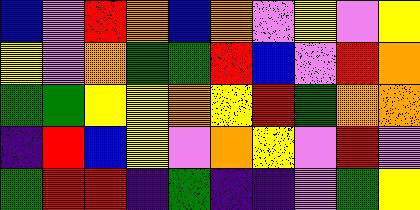[["blue", "violet", "red", "orange", "blue", "orange", "violet", "yellow", "violet", "yellow"], ["yellow", "violet", "orange", "green", "green", "red", "blue", "violet", "red", "orange"], ["green", "green", "yellow", "yellow", "orange", "yellow", "red", "green", "orange", "orange"], ["indigo", "red", "blue", "yellow", "violet", "orange", "yellow", "violet", "red", "violet"], ["green", "red", "red", "indigo", "green", "indigo", "indigo", "violet", "green", "yellow"]]